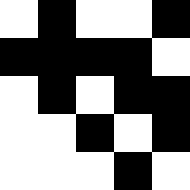[["white", "black", "white", "white", "black"], ["black", "black", "black", "black", "white"], ["white", "black", "white", "black", "black"], ["white", "white", "black", "white", "black"], ["white", "white", "white", "black", "white"]]